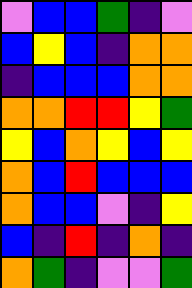[["violet", "blue", "blue", "green", "indigo", "violet"], ["blue", "yellow", "blue", "indigo", "orange", "orange"], ["indigo", "blue", "blue", "blue", "orange", "orange"], ["orange", "orange", "red", "red", "yellow", "green"], ["yellow", "blue", "orange", "yellow", "blue", "yellow"], ["orange", "blue", "red", "blue", "blue", "blue"], ["orange", "blue", "blue", "violet", "indigo", "yellow"], ["blue", "indigo", "red", "indigo", "orange", "indigo"], ["orange", "green", "indigo", "violet", "violet", "green"]]